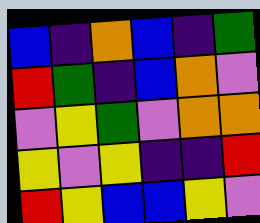[["blue", "indigo", "orange", "blue", "indigo", "green"], ["red", "green", "indigo", "blue", "orange", "violet"], ["violet", "yellow", "green", "violet", "orange", "orange"], ["yellow", "violet", "yellow", "indigo", "indigo", "red"], ["red", "yellow", "blue", "blue", "yellow", "violet"]]